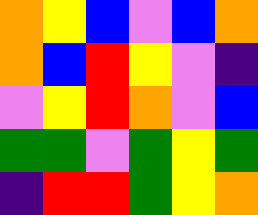[["orange", "yellow", "blue", "violet", "blue", "orange"], ["orange", "blue", "red", "yellow", "violet", "indigo"], ["violet", "yellow", "red", "orange", "violet", "blue"], ["green", "green", "violet", "green", "yellow", "green"], ["indigo", "red", "red", "green", "yellow", "orange"]]